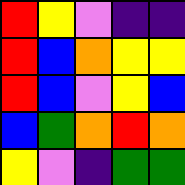[["red", "yellow", "violet", "indigo", "indigo"], ["red", "blue", "orange", "yellow", "yellow"], ["red", "blue", "violet", "yellow", "blue"], ["blue", "green", "orange", "red", "orange"], ["yellow", "violet", "indigo", "green", "green"]]